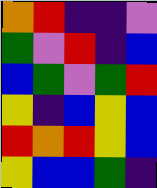[["orange", "red", "indigo", "indigo", "violet"], ["green", "violet", "red", "indigo", "blue"], ["blue", "green", "violet", "green", "red"], ["yellow", "indigo", "blue", "yellow", "blue"], ["red", "orange", "red", "yellow", "blue"], ["yellow", "blue", "blue", "green", "indigo"]]